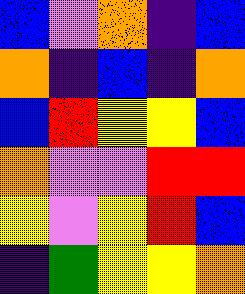[["blue", "violet", "orange", "indigo", "blue"], ["orange", "indigo", "blue", "indigo", "orange"], ["blue", "red", "yellow", "yellow", "blue"], ["orange", "violet", "violet", "red", "red"], ["yellow", "violet", "yellow", "red", "blue"], ["indigo", "green", "yellow", "yellow", "orange"]]